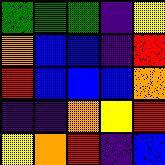[["green", "green", "green", "indigo", "yellow"], ["orange", "blue", "blue", "indigo", "red"], ["red", "blue", "blue", "blue", "orange"], ["indigo", "indigo", "orange", "yellow", "red"], ["yellow", "orange", "red", "indigo", "blue"]]